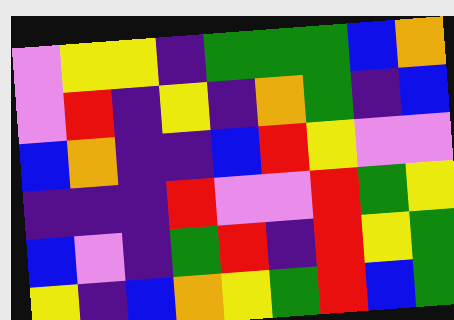[["violet", "yellow", "yellow", "indigo", "green", "green", "green", "blue", "orange"], ["violet", "red", "indigo", "yellow", "indigo", "orange", "green", "indigo", "blue"], ["blue", "orange", "indigo", "indigo", "blue", "red", "yellow", "violet", "violet"], ["indigo", "indigo", "indigo", "red", "violet", "violet", "red", "green", "yellow"], ["blue", "violet", "indigo", "green", "red", "indigo", "red", "yellow", "green"], ["yellow", "indigo", "blue", "orange", "yellow", "green", "red", "blue", "green"]]